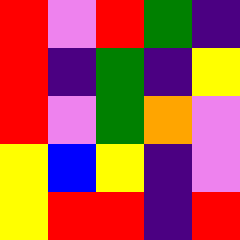[["red", "violet", "red", "green", "indigo"], ["red", "indigo", "green", "indigo", "yellow"], ["red", "violet", "green", "orange", "violet"], ["yellow", "blue", "yellow", "indigo", "violet"], ["yellow", "red", "red", "indigo", "red"]]